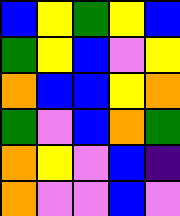[["blue", "yellow", "green", "yellow", "blue"], ["green", "yellow", "blue", "violet", "yellow"], ["orange", "blue", "blue", "yellow", "orange"], ["green", "violet", "blue", "orange", "green"], ["orange", "yellow", "violet", "blue", "indigo"], ["orange", "violet", "violet", "blue", "violet"]]